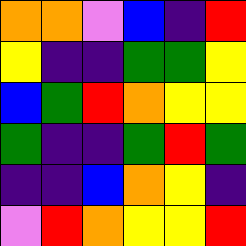[["orange", "orange", "violet", "blue", "indigo", "red"], ["yellow", "indigo", "indigo", "green", "green", "yellow"], ["blue", "green", "red", "orange", "yellow", "yellow"], ["green", "indigo", "indigo", "green", "red", "green"], ["indigo", "indigo", "blue", "orange", "yellow", "indigo"], ["violet", "red", "orange", "yellow", "yellow", "red"]]